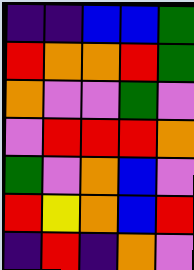[["indigo", "indigo", "blue", "blue", "green"], ["red", "orange", "orange", "red", "green"], ["orange", "violet", "violet", "green", "violet"], ["violet", "red", "red", "red", "orange"], ["green", "violet", "orange", "blue", "violet"], ["red", "yellow", "orange", "blue", "red"], ["indigo", "red", "indigo", "orange", "violet"]]